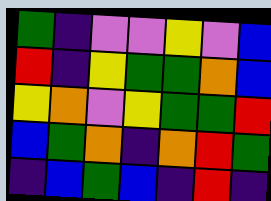[["green", "indigo", "violet", "violet", "yellow", "violet", "blue"], ["red", "indigo", "yellow", "green", "green", "orange", "blue"], ["yellow", "orange", "violet", "yellow", "green", "green", "red"], ["blue", "green", "orange", "indigo", "orange", "red", "green"], ["indigo", "blue", "green", "blue", "indigo", "red", "indigo"]]